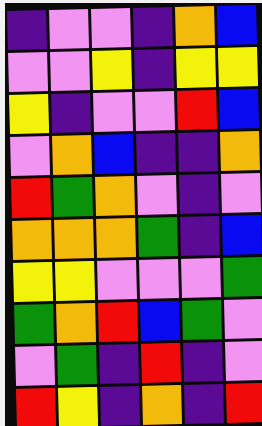[["indigo", "violet", "violet", "indigo", "orange", "blue"], ["violet", "violet", "yellow", "indigo", "yellow", "yellow"], ["yellow", "indigo", "violet", "violet", "red", "blue"], ["violet", "orange", "blue", "indigo", "indigo", "orange"], ["red", "green", "orange", "violet", "indigo", "violet"], ["orange", "orange", "orange", "green", "indigo", "blue"], ["yellow", "yellow", "violet", "violet", "violet", "green"], ["green", "orange", "red", "blue", "green", "violet"], ["violet", "green", "indigo", "red", "indigo", "violet"], ["red", "yellow", "indigo", "orange", "indigo", "red"]]